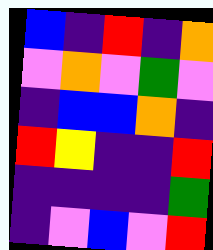[["blue", "indigo", "red", "indigo", "orange"], ["violet", "orange", "violet", "green", "violet"], ["indigo", "blue", "blue", "orange", "indigo"], ["red", "yellow", "indigo", "indigo", "red"], ["indigo", "indigo", "indigo", "indigo", "green"], ["indigo", "violet", "blue", "violet", "red"]]